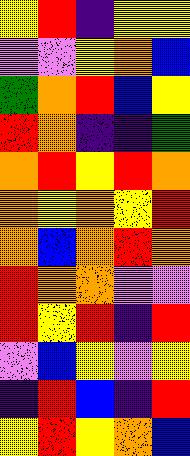[["yellow", "red", "indigo", "yellow", "yellow"], ["violet", "violet", "yellow", "orange", "blue"], ["green", "orange", "red", "blue", "yellow"], ["red", "orange", "indigo", "indigo", "green"], ["orange", "red", "yellow", "red", "orange"], ["orange", "yellow", "orange", "yellow", "red"], ["orange", "blue", "orange", "red", "orange"], ["red", "orange", "orange", "violet", "violet"], ["red", "yellow", "red", "indigo", "red"], ["violet", "blue", "yellow", "violet", "yellow"], ["indigo", "red", "blue", "indigo", "red"], ["yellow", "red", "yellow", "orange", "blue"]]